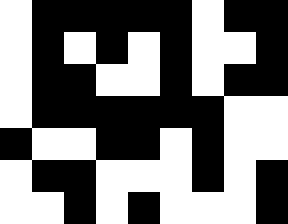[["white", "black", "black", "black", "black", "black", "white", "black", "black"], ["white", "black", "white", "black", "white", "black", "white", "white", "black"], ["white", "black", "black", "white", "white", "black", "white", "black", "black"], ["white", "black", "black", "black", "black", "black", "black", "white", "white"], ["black", "white", "white", "black", "black", "white", "black", "white", "white"], ["white", "black", "black", "white", "white", "white", "black", "white", "black"], ["white", "white", "black", "white", "black", "white", "white", "white", "black"]]